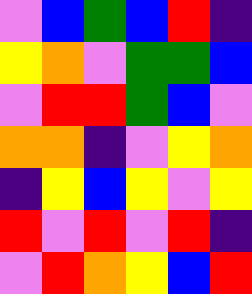[["violet", "blue", "green", "blue", "red", "indigo"], ["yellow", "orange", "violet", "green", "green", "blue"], ["violet", "red", "red", "green", "blue", "violet"], ["orange", "orange", "indigo", "violet", "yellow", "orange"], ["indigo", "yellow", "blue", "yellow", "violet", "yellow"], ["red", "violet", "red", "violet", "red", "indigo"], ["violet", "red", "orange", "yellow", "blue", "red"]]